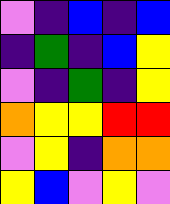[["violet", "indigo", "blue", "indigo", "blue"], ["indigo", "green", "indigo", "blue", "yellow"], ["violet", "indigo", "green", "indigo", "yellow"], ["orange", "yellow", "yellow", "red", "red"], ["violet", "yellow", "indigo", "orange", "orange"], ["yellow", "blue", "violet", "yellow", "violet"]]